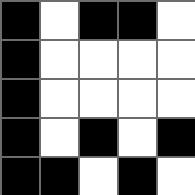[["black", "white", "black", "black", "white"], ["black", "white", "white", "white", "white"], ["black", "white", "white", "white", "white"], ["black", "white", "black", "white", "black"], ["black", "black", "white", "black", "white"]]